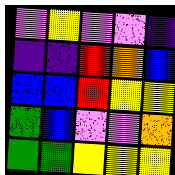[["violet", "yellow", "violet", "violet", "indigo"], ["indigo", "indigo", "red", "orange", "blue"], ["blue", "blue", "red", "yellow", "yellow"], ["green", "blue", "violet", "violet", "orange"], ["green", "green", "yellow", "yellow", "yellow"]]